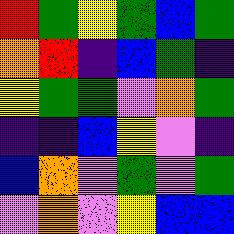[["red", "green", "yellow", "green", "blue", "green"], ["orange", "red", "indigo", "blue", "green", "indigo"], ["yellow", "green", "green", "violet", "orange", "green"], ["indigo", "indigo", "blue", "yellow", "violet", "indigo"], ["blue", "orange", "violet", "green", "violet", "green"], ["violet", "orange", "violet", "yellow", "blue", "blue"]]